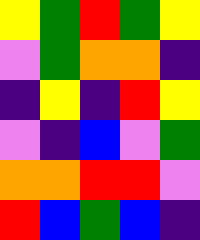[["yellow", "green", "red", "green", "yellow"], ["violet", "green", "orange", "orange", "indigo"], ["indigo", "yellow", "indigo", "red", "yellow"], ["violet", "indigo", "blue", "violet", "green"], ["orange", "orange", "red", "red", "violet"], ["red", "blue", "green", "blue", "indigo"]]